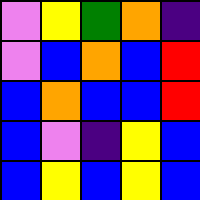[["violet", "yellow", "green", "orange", "indigo"], ["violet", "blue", "orange", "blue", "red"], ["blue", "orange", "blue", "blue", "red"], ["blue", "violet", "indigo", "yellow", "blue"], ["blue", "yellow", "blue", "yellow", "blue"]]